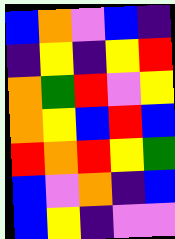[["blue", "orange", "violet", "blue", "indigo"], ["indigo", "yellow", "indigo", "yellow", "red"], ["orange", "green", "red", "violet", "yellow"], ["orange", "yellow", "blue", "red", "blue"], ["red", "orange", "red", "yellow", "green"], ["blue", "violet", "orange", "indigo", "blue"], ["blue", "yellow", "indigo", "violet", "violet"]]